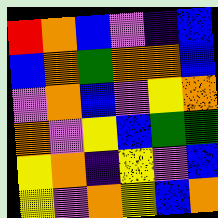[["red", "orange", "blue", "violet", "indigo", "blue"], ["blue", "orange", "green", "orange", "orange", "blue"], ["violet", "orange", "blue", "violet", "yellow", "orange"], ["orange", "violet", "yellow", "blue", "green", "green"], ["yellow", "orange", "indigo", "yellow", "violet", "blue"], ["yellow", "violet", "orange", "yellow", "blue", "orange"]]